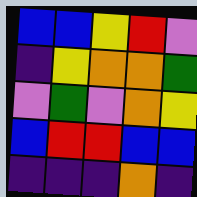[["blue", "blue", "yellow", "red", "violet"], ["indigo", "yellow", "orange", "orange", "green"], ["violet", "green", "violet", "orange", "yellow"], ["blue", "red", "red", "blue", "blue"], ["indigo", "indigo", "indigo", "orange", "indigo"]]